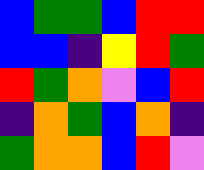[["blue", "green", "green", "blue", "red", "red"], ["blue", "blue", "indigo", "yellow", "red", "green"], ["red", "green", "orange", "violet", "blue", "red"], ["indigo", "orange", "green", "blue", "orange", "indigo"], ["green", "orange", "orange", "blue", "red", "violet"]]